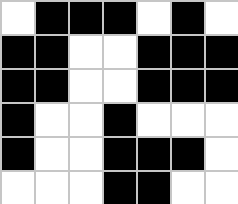[["white", "black", "black", "black", "white", "black", "white"], ["black", "black", "white", "white", "black", "black", "black"], ["black", "black", "white", "white", "black", "black", "black"], ["black", "white", "white", "black", "white", "white", "white"], ["black", "white", "white", "black", "black", "black", "white"], ["white", "white", "white", "black", "black", "white", "white"]]